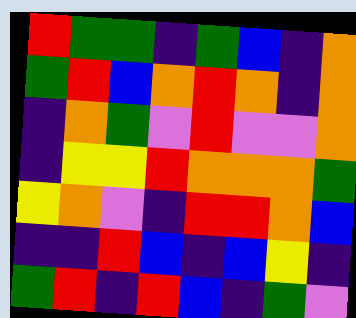[["red", "green", "green", "indigo", "green", "blue", "indigo", "orange"], ["green", "red", "blue", "orange", "red", "orange", "indigo", "orange"], ["indigo", "orange", "green", "violet", "red", "violet", "violet", "orange"], ["indigo", "yellow", "yellow", "red", "orange", "orange", "orange", "green"], ["yellow", "orange", "violet", "indigo", "red", "red", "orange", "blue"], ["indigo", "indigo", "red", "blue", "indigo", "blue", "yellow", "indigo"], ["green", "red", "indigo", "red", "blue", "indigo", "green", "violet"]]